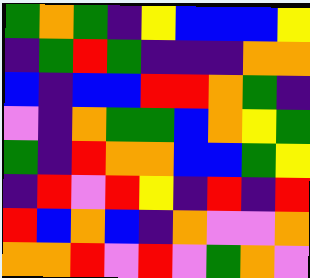[["green", "orange", "green", "indigo", "yellow", "blue", "blue", "blue", "yellow"], ["indigo", "green", "red", "green", "indigo", "indigo", "indigo", "orange", "orange"], ["blue", "indigo", "blue", "blue", "red", "red", "orange", "green", "indigo"], ["violet", "indigo", "orange", "green", "green", "blue", "orange", "yellow", "green"], ["green", "indigo", "red", "orange", "orange", "blue", "blue", "green", "yellow"], ["indigo", "red", "violet", "red", "yellow", "indigo", "red", "indigo", "red"], ["red", "blue", "orange", "blue", "indigo", "orange", "violet", "violet", "orange"], ["orange", "orange", "red", "violet", "red", "violet", "green", "orange", "violet"]]